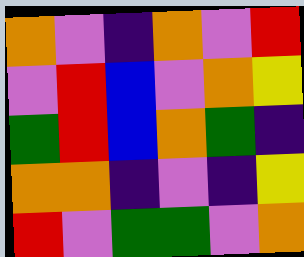[["orange", "violet", "indigo", "orange", "violet", "red"], ["violet", "red", "blue", "violet", "orange", "yellow"], ["green", "red", "blue", "orange", "green", "indigo"], ["orange", "orange", "indigo", "violet", "indigo", "yellow"], ["red", "violet", "green", "green", "violet", "orange"]]